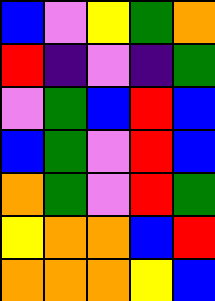[["blue", "violet", "yellow", "green", "orange"], ["red", "indigo", "violet", "indigo", "green"], ["violet", "green", "blue", "red", "blue"], ["blue", "green", "violet", "red", "blue"], ["orange", "green", "violet", "red", "green"], ["yellow", "orange", "orange", "blue", "red"], ["orange", "orange", "orange", "yellow", "blue"]]